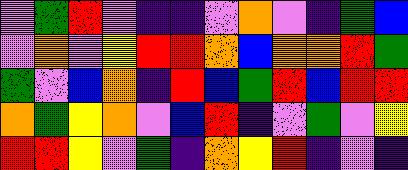[["violet", "green", "red", "violet", "indigo", "indigo", "violet", "orange", "violet", "indigo", "green", "blue"], ["violet", "orange", "violet", "yellow", "red", "red", "orange", "blue", "orange", "orange", "red", "green"], ["green", "violet", "blue", "orange", "indigo", "red", "blue", "green", "red", "blue", "red", "red"], ["orange", "green", "yellow", "orange", "violet", "blue", "red", "indigo", "violet", "green", "violet", "yellow"], ["red", "red", "yellow", "violet", "green", "indigo", "orange", "yellow", "red", "indigo", "violet", "indigo"]]